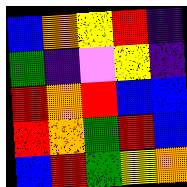[["blue", "orange", "yellow", "red", "indigo"], ["green", "indigo", "violet", "yellow", "indigo"], ["red", "orange", "red", "blue", "blue"], ["red", "orange", "green", "red", "blue"], ["blue", "red", "green", "yellow", "orange"]]